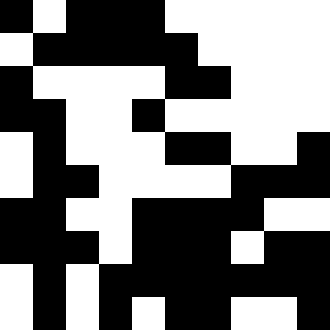[["black", "white", "black", "black", "black", "white", "white", "white", "white", "white"], ["white", "black", "black", "black", "black", "black", "white", "white", "white", "white"], ["black", "white", "white", "white", "white", "black", "black", "white", "white", "white"], ["black", "black", "white", "white", "black", "white", "white", "white", "white", "white"], ["white", "black", "white", "white", "white", "black", "black", "white", "white", "black"], ["white", "black", "black", "white", "white", "white", "white", "black", "black", "black"], ["black", "black", "white", "white", "black", "black", "black", "black", "white", "white"], ["black", "black", "black", "white", "black", "black", "black", "white", "black", "black"], ["white", "black", "white", "black", "black", "black", "black", "black", "black", "black"], ["white", "black", "white", "black", "white", "black", "black", "white", "white", "black"]]